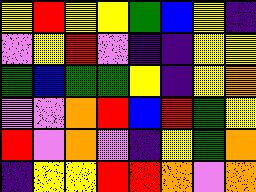[["yellow", "red", "yellow", "yellow", "green", "blue", "yellow", "indigo"], ["violet", "yellow", "red", "violet", "indigo", "indigo", "yellow", "yellow"], ["green", "blue", "green", "green", "yellow", "indigo", "yellow", "orange"], ["violet", "violet", "orange", "red", "blue", "red", "green", "yellow"], ["red", "violet", "orange", "violet", "indigo", "yellow", "green", "orange"], ["indigo", "yellow", "yellow", "red", "red", "orange", "violet", "orange"]]